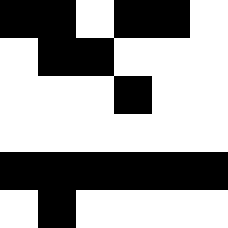[["black", "black", "white", "black", "black", "white"], ["white", "black", "black", "white", "white", "white"], ["white", "white", "white", "black", "white", "white"], ["white", "white", "white", "white", "white", "white"], ["black", "black", "black", "black", "black", "black"], ["white", "black", "white", "white", "white", "white"]]